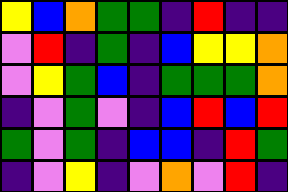[["yellow", "blue", "orange", "green", "green", "indigo", "red", "indigo", "indigo"], ["violet", "red", "indigo", "green", "indigo", "blue", "yellow", "yellow", "orange"], ["violet", "yellow", "green", "blue", "indigo", "green", "green", "green", "orange"], ["indigo", "violet", "green", "violet", "indigo", "blue", "red", "blue", "red"], ["green", "violet", "green", "indigo", "blue", "blue", "indigo", "red", "green"], ["indigo", "violet", "yellow", "indigo", "violet", "orange", "violet", "red", "indigo"]]